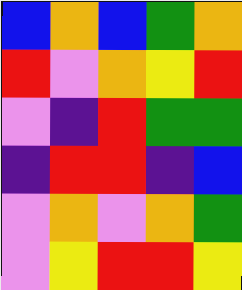[["blue", "orange", "blue", "green", "orange"], ["red", "violet", "orange", "yellow", "red"], ["violet", "indigo", "red", "green", "green"], ["indigo", "red", "red", "indigo", "blue"], ["violet", "orange", "violet", "orange", "green"], ["violet", "yellow", "red", "red", "yellow"]]